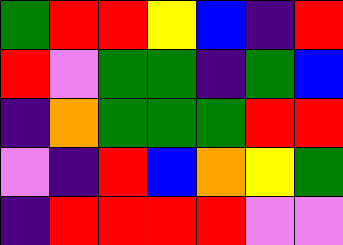[["green", "red", "red", "yellow", "blue", "indigo", "red"], ["red", "violet", "green", "green", "indigo", "green", "blue"], ["indigo", "orange", "green", "green", "green", "red", "red"], ["violet", "indigo", "red", "blue", "orange", "yellow", "green"], ["indigo", "red", "red", "red", "red", "violet", "violet"]]